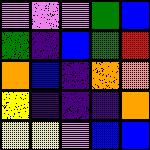[["violet", "violet", "violet", "green", "blue"], ["green", "indigo", "blue", "green", "red"], ["orange", "blue", "indigo", "orange", "orange"], ["yellow", "indigo", "indigo", "indigo", "orange"], ["yellow", "yellow", "violet", "blue", "blue"]]